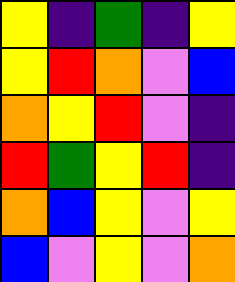[["yellow", "indigo", "green", "indigo", "yellow"], ["yellow", "red", "orange", "violet", "blue"], ["orange", "yellow", "red", "violet", "indigo"], ["red", "green", "yellow", "red", "indigo"], ["orange", "blue", "yellow", "violet", "yellow"], ["blue", "violet", "yellow", "violet", "orange"]]